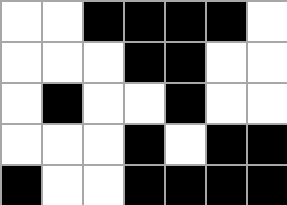[["white", "white", "black", "black", "black", "black", "white"], ["white", "white", "white", "black", "black", "white", "white"], ["white", "black", "white", "white", "black", "white", "white"], ["white", "white", "white", "black", "white", "black", "black"], ["black", "white", "white", "black", "black", "black", "black"]]